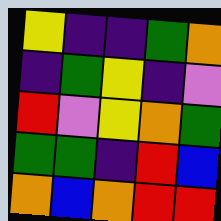[["yellow", "indigo", "indigo", "green", "orange"], ["indigo", "green", "yellow", "indigo", "violet"], ["red", "violet", "yellow", "orange", "green"], ["green", "green", "indigo", "red", "blue"], ["orange", "blue", "orange", "red", "red"]]